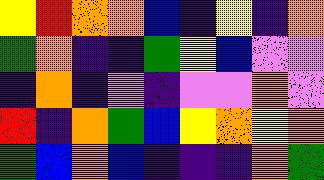[["yellow", "red", "orange", "orange", "blue", "indigo", "yellow", "indigo", "orange"], ["green", "orange", "indigo", "indigo", "green", "yellow", "blue", "violet", "violet"], ["indigo", "orange", "indigo", "violet", "indigo", "violet", "violet", "orange", "violet"], ["red", "indigo", "orange", "green", "blue", "yellow", "orange", "yellow", "orange"], ["green", "blue", "orange", "blue", "indigo", "indigo", "indigo", "orange", "green"]]